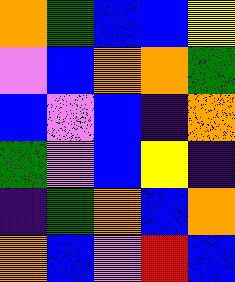[["orange", "green", "blue", "blue", "yellow"], ["violet", "blue", "orange", "orange", "green"], ["blue", "violet", "blue", "indigo", "orange"], ["green", "violet", "blue", "yellow", "indigo"], ["indigo", "green", "orange", "blue", "orange"], ["orange", "blue", "violet", "red", "blue"]]